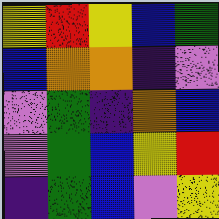[["yellow", "red", "yellow", "blue", "green"], ["blue", "orange", "orange", "indigo", "violet"], ["violet", "green", "indigo", "orange", "blue"], ["violet", "green", "blue", "yellow", "red"], ["indigo", "green", "blue", "violet", "yellow"]]